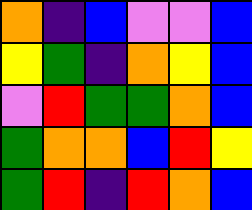[["orange", "indigo", "blue", "violet", "violet", "blue"], ["yellow", "green", "indigo", "orange", "yellow", "blue"], ["violet", "red", "green", "green", "orange", "blue"], ["green", "orange", "orange", "blue", "red", "yellow"], ["green", "red", "indigo", "red", "orange", "blue"]]